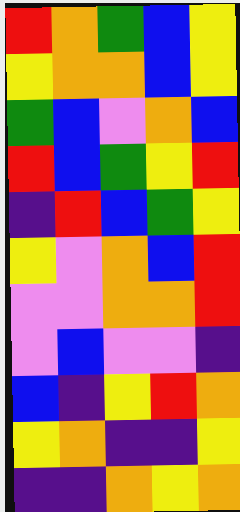[["red", "orange", "green", "blue", "yellow"], ["yellow", "orange", "orange", "blue", "yellow"], ["green", "blue", "violet", "orange", "blue"], ["red", "blue", "green", "yellow", "red"], ["indigo", "red", "blue", "green", "yellow"], ["yellow", "violet", "orange", "blue", "red"], ["violet", "violet", "orange", "orange", "red"], ["violet", "blue", "violet", "violet", "indigo"], ["blue", "indigo", "yellow", "red", "orange"], ["yellow", "orange", "indigo", "indigo", "yellow"], ["indigo", "indigo", "orange", "yellow", "orange"]]